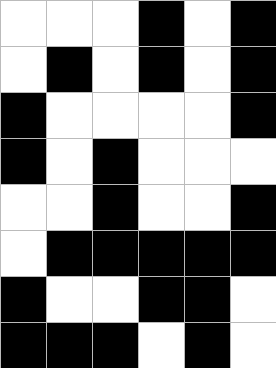[["white", "white", "white", "black", "white", "black"], ["white", "black", "white", "black", "white", "black"], ["black", "white", "white", "white", "white", "black"], ["black", "white", "black", "white", "white", "white"], ["white", "white", "black", "white", "white", "black"], ["white", "black", "black", "black", "black", "black"], ["black", "white", "white", "black", "black", "white"], ["black", "black", "black", "white", "black", "white"]]